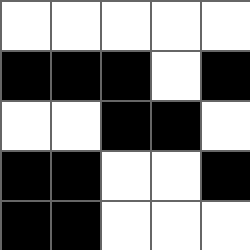[["white", "white", "white", "white", "white"], ["black", "black", "black", "white", "black"], ["white", "white", "black", "black", "white"], ["black", "black", "white", "white", "black"], ["black", "black", "white", "white", "white"]]